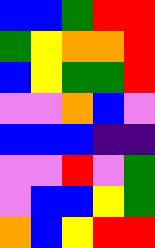[["blue", "blue", "green", "red", "red"], ["green", "yellow", "orange", "orange", "red"], ["blue", "yellow", "green", "green", "red"], ["violet", "violet", "orange", "blue", "violet"], ["blue", "blue", "blue", "indigo", "indigo"], ["violet", "violet", "red", "violet", "green"], ["violet", "blue", "blue", "yellow", "green"], ["orange", "blue", "yellow", "red", "red"]]